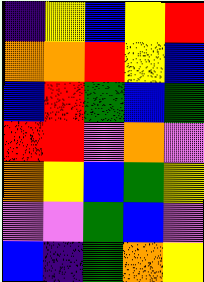[["indigo", "yellow", "blue", "yellow", "red"], ["orange", "orange", "red", "yellow", "blue"], ["blue", "red", "green", "blue", "green"], ["red", "red", "violet", "orange", "violet"], ["orange", "yellow", "blue", "green", "yellow"], ["violet", "violet", "green", "blue", "violet"], ["blue", "indigo", "green", "orange", "yellow"]]